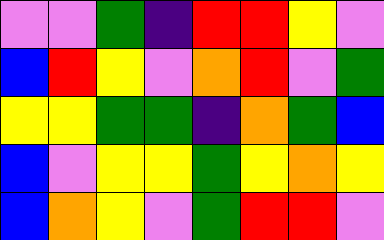[["violet", "violet", "green", "indigo", "red", "red", "yellow", "violet"], ["blue", "red", "yellow", "violet", "orange", "red", "violet", "green"], ["yellow", "yellow", "green", "green", "indigo", "orange", "green", "blue"], ["blue", "violet", "yellow", "yellow", "green", "yellow", "orange", "yellow"], ["blue", "orange", "yellow", "violet", "green", "red", "red", "violet"]]